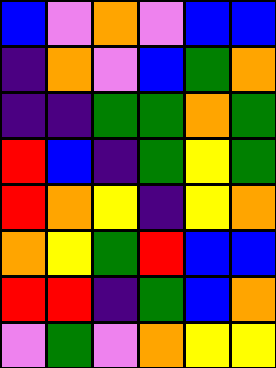[["blue", "violet", "orange", "violet", "blue", "blue"], ["indigo", "orange", "violet", "blue", "green", "orange"], ["indigo", "indigo", "green", "green", "orange", "green"], ["red", "blue", "indigo", "green", "yellow", "green"], ["red", "orange", "yellow", "indigo", "yellow", "orange"], ["orange", "yellow", "green", "red", "blue", "blue"], ["red", "red", "indigo", "green", "blue", "orange"], ["violet", "green", "violet", "orange", "yellow", "yellow"]]